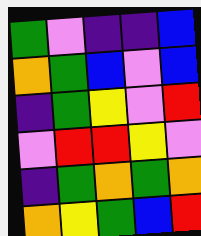[["green", "violet", "indigo", "indigo", "blue"], ["orange", "green", "blue", "violet", "blue"], ["indigo", "green", "yellow", "violet", "red"], ["violet", "red", "red", "yellow", "violet"], ["indigo", "green", "orange", "green", "orange"], ["orange", "yellow", "green", "blue", "red"]]